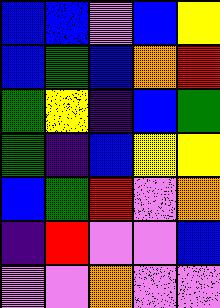[["blue", "blue", "violet", "blue", "yellow"], ["blue", "green", "blue", "orange", "red"], ["green", "yellow", "indigo", "blue", "green"], ["green", "indigo", "blue", "yellow", "yellow"], ["blue", "green", "red", "violet", "orange"], ["indigo", "red", "violet", "violet", "blue"], ["violet", "violet", "orange", "violet", "violet"]]